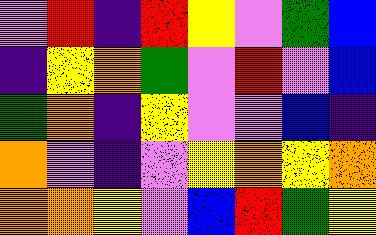[["violet", "red", "indigo", "red", "yellow", "violet", "green", "blue"], ["indigo", "yellow", "orange", "green", "violet", "red", "violet", "blue"], ["green", "orange", "indigo", "yellow", "violet", "violet", "blue", "indigo"], ["orange", "violet", "indigo", "violet", "yellow", "orange", "yellow", "orange"], ["orange", "orange", "yellow", "violet", "blue", "red", "green", "yellow"]]